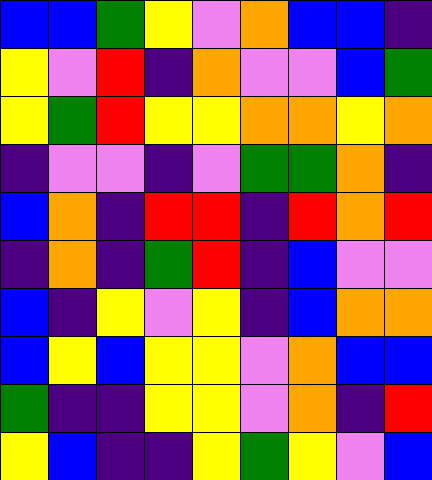[["blue", "blue", "green", "yellow", "violet", "orange", "blue", "blue", "indigo"], ["yellow", "violet", "red", "indigo", "orange", "violet", "violet", "blue", "green"], ["yellow", "green", "red", "yellow", "yellow", "orange", "orange", "yellow", "orange"], ["indigo", "violet", "violet", "indigo", "violet", "green", "green", "orange", "indigo"], ["blue", "orange", "indigo", "red", "red", "indigo", "red", "orange", "red"], ["indigo", "orange", "indigo", "green", "red", "indigo", "blue", "violet", "violet"], ["blue", "indigo", "yellow", "violet", "yellow", "indigo", "blue", "orange", "orange"], ["blue", "yellow", "blue", "yellow", "yellow", "violet", "orange", "blue", "blue"], ["green", "indigo", "indigo", "yellow", "yellow", "violet", "orange", "indigo", "red"], ["yellow", "blue", "indigo", "indigo", "yellow", "green", "yellow", "violet", "blue"]]